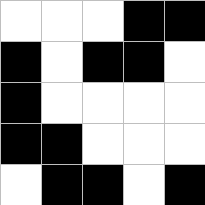[["white", "white", "white", "black", "black"], ["black", "white", "black", "black", "white"], ["black", "white", "white", "white", "white"], ["black", "black", "white", "white", "white"], ["white", "black", "black", "white", "black"]]